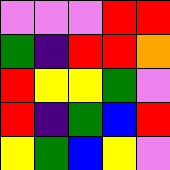[["violet", "violet", "violet", "red", "red"], ["green", "indigo", "red", "red", "orange"], ["red", "yellow", "yellow", "green", "violet"], ["red", "indigo", "green", "blue", "red"], ["yellow", "green", "blue", "yellow", "violet"]]